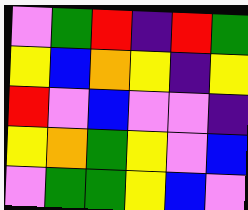[["violet", "green", "red", "indigo", "red", "green"], ["yellow", "blue", "orange", "yellow", "indigo", "yellow"], ["red", "violet", "blue", "violet", "violet", "indigo"], ["yellow", "orange", "green", "yellow", "violet", "blue"], ["violet", "green", "green", "yellow", "blue", "violet"]]